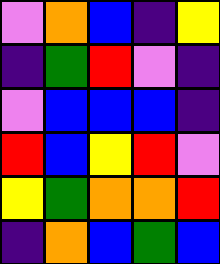[["violet", "orange", "blue", "indigo", "yellow"], ["indigo", "green", "red", "violet", "indigo"], ["violet", "blue", "blue", "blue", "indigo"], ["red", "blue", "yellow", "red", "violet"], ["yellow", "green", "orange", "orange", "red"], ["indigo", "orange", "blue", "green", "blue"]]